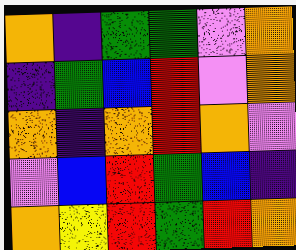[["orange", "indigo", "green", "green", "violet", "orange"], ["indigo", "green", "blue", "red", "violet", "orange"], ["orange", "indigo", "orange", "red", "orange", "violet"], ["violet", "blue", "red", "green", "blue", "indigo"], ["orange", "yellow", "red", "green", "red", "orange"]]